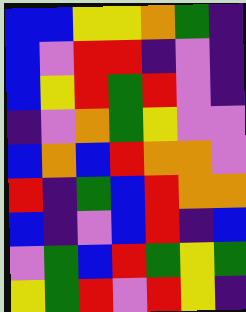[["blue", "blue", "yellow", "yellow", "orange", "green", "indigo"], ["blue", "violet", "red", "red", "indigo", "violet", "indigo"], ["blue", "yellow", "red", "green", "red", "violet", "indigo"], ["indigo", "violet", "orange", "green", "yellow", "violet", "violet"], ["blue", "orange", "blue", "red", "orange", "orange", "violet"], ["red", "indigo", "green", "blue", "red", "orange", "orange"], ["blue", "indigo", "violet", "blue", "red", "indigo", "blue"], ["violet", "green", "blue", "red", "green", "yellow", "green"], ["yellow", "green", "red", "violet", "red", "yellow", "indigo"]]